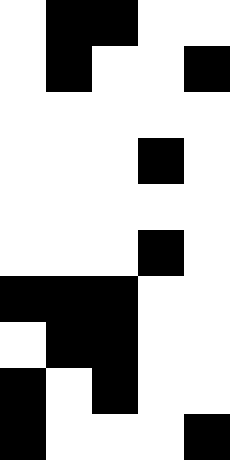[["white", "black", "black", "white", "white"], ["white", "black", "white", "white", "black"], ["white", "white", "white", "white", "white"], ["white", "white", "white", "black", "white"], ["white", "white", "white", "white", "white"], ["white", "white", "white", "black", "white"], ["black", "black", "black", "white", "white"], ["white", "black", "black", "white", "white"], ["black", "white", "black", "white", "white"], ["black", "white", "white", "white", "black"]]